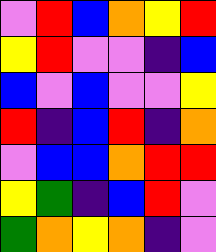[["violet", "red", "blue", "orange", "yellow", "red"], ["yellow", "red", "violet", "violet", "indigo", "blue"], ["blue", "violet", "blue", "violet", "violet", "yellow"], ["red", "indigo", "blue", "red", "indigo", "orange"], ["violet", "blue", "blue", "orange", "red", "red"], ["yellow", "green", "indigo", "blue", "red", "violet"], ["green", "orange", "yellow", "orange", "indigo", "violet"]]